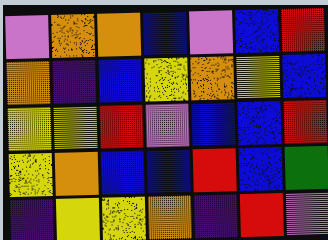[["violet", "orange", "orange", "blue", "violet", "blue", "red"], ["orange", "indigo", "blue", "yellow", "orange", "yellow", "blue"], ["yellow", "yellow", "red", "violet", "blue", "blue", "red"], ["yellow", "orange", "blue", "blue", "red", "blue", "green"], ["indigo", "yellow", "yellow", "orange", "indigo", "red", "violet"]]